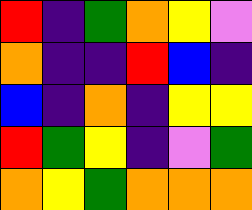[["red", "indigo", "green", "orange", "yellow", "violet"], ["orange", "indigo", "indigo", "red", "blue", "indigo"], ["blue", "indigo", "orange", "indigo", "yellow", "yellow"], ["red", "green", "yellow", "indigo", "violet", "green"], ["orange", "yellow", "green", "orange", "orange", "orange"]]